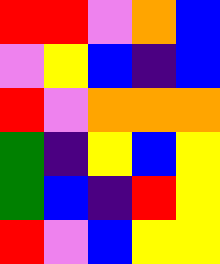[["red", "red", "violet", "orange", "blue"], ["violet", "yellow", "blue", "indigo", "blue"], ["red", "violet", "orange", "orange", "orange"], ["green", "indigo", "yellow", "blue", "yellow"], ["green", "blue", "indigo", "red", "yellow"], ["red", "violet", "blue", "yellow", "yellow"]]